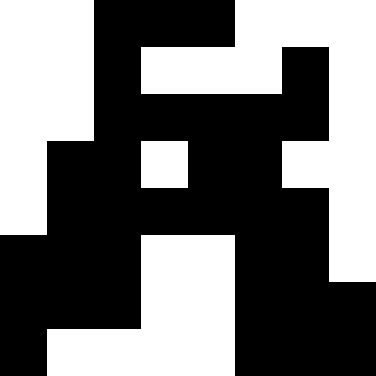[["white", "white", "black", "black", "black", "white", "white", "white"], ["white", "white", "black", "white", "white", "white", "black", "white"], ["white", "white", "black", "black", "black", "black", "black", "white"], ["white", "black", "black", "white", "black", "black", "white", "white"], ["white", "black", "black", "black", "black", "black", "black", "white"], ["black", "black", "black", "white", "white", "black", "black", "white"], ["black", "black", "black", "white", "white", "black", "black", "black"], ["black", "white", "white", "white", "white", "black", "black", "black"]]